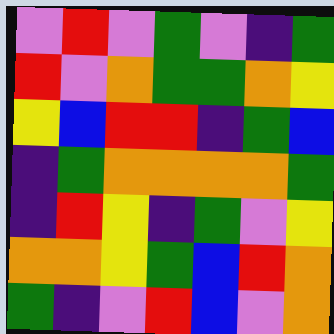[["violet", "red", "violet", "green", "violet", "indigo", "green"], ["red", "violet", "orange", "green", "green", "orange", "yellow"], ["yellow", "blue", "red", "red", "indigo", "green", "blue"], ["indigo", "green", "orange", "orange", "orange", "orange", "green"], ["indigo", "red", "yellow", "indigo", "green", "violet", "yellow"], ["orange", "orange", "yellow", "green", "blue", "red", "orange"], ["green", "indigo", "violet", "red", "blue", "violet", "orange"]]